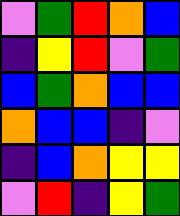[["violet", "green", "red", "orange", "blue"], ["indigo", "yellow", "red", "violet", "green"], ["blue", "green", "orange", "blue", "blue"], ["orange", "blue", "blue", "indigo", "violet"], ["indigo", "blue", "orange", "yellow", "yellow"], ["violet", "red", "indigo", "yellow", "green"]]